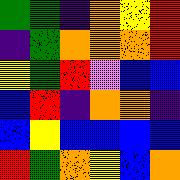[["green", "green", "indigo", "orange", "yellow", "red"], ["indigo", "green", "orange", "orange", "orange", "red"], ["yellow", "green", "red", "violet", "blue", "blue"], ["blue", "red", "indigo", "orange", "orange", "indigo"], ["blue", "yellow", "blue", "blue", "blue", "blue"], ["red", "green", "orange", "yellow", "blue", "orange"]]